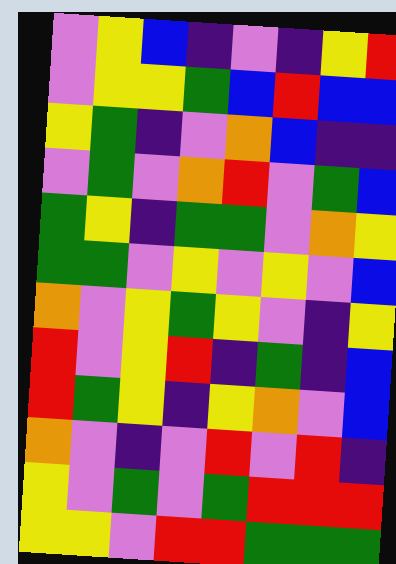[["violet", "yellow", "blue", "indigo", "violet", "indigo", "yellow", "red"], ["violet", "yellow", "yellow", "green", "blue", "red", "blue", "blue"], ["yellow", "green", "indigo", "violet", "orange", "blue", "indigo", "indigo"], ["violet", "green", "violet", "orange", "red", "violet", "green", "blue"], ["green", "yellow", "indigo", "green", "green", "violet", "orange", "yellow"], ["green", "green", "violet", "yellow", "violet", "yellow", "violet", "blue"], ["orange", "violet", "yellow", "green", "yellow", "violet", "indigo", "yellow"], ["red", "violet", "yellow", "red", "indigo", "green", "indigo", "blue"], ["red", "green", "yellow", "indigo", "yellow", "orange", "violet", "blue"], ["orange", "violet", "indigo", "violet", "red", "violet", "red", "indigo"], ["yellow", "violet", "green", "violet", "green", "red", "red", "red"], ["yellow", "yellow", "violet", "red", "red", "green", "green", "green"]]